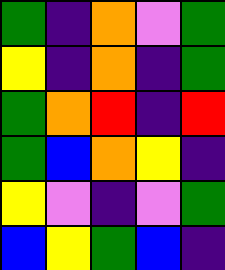[["green", "indigo", "orange", "violet", "green"], ["yellow", "indigo", "orange", "indigo", "green"], ["green", "orange", "red", "indigo", "red"], ["green", "blue", "orange", "yellow", "indigo"], ["yellow", "violet", "indigo", "violet", "green"], ["blue", "yellow", "green", "blue", "indigo"]]